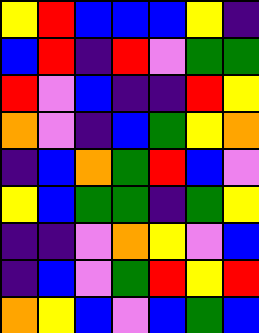[["yellow", "red", "blue", "blue", "blue", "yellow", "indigo"], ["blue", "red", "indigo", "red", "violet", "green", "green"], ["red", "violet", "blue", "indigo", "indigo", "red", "yellow"], ["orange", "violet", "indigo", "blue", "green", "yellow", "orange"], ["indigo", "blue", "orange", "green", "red", "blue", "violet"], ["yellow", "blue", "green", "green", "indigo", "green", "yellow"], ["indigo", "indigo", "violet", "orange", "yellow", "violet", "blue"], ["indigo", "blue", "violet", "green", "red", "yellow", "red"], ["orange", "yellow", "blue", "violet", "blue", "green", "blue"]]